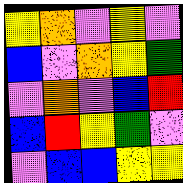[["yellow", "orange", "violet", "yellow", "violet"], ["blue", "violet", "orange", "yellow", "green"], ["violet", "orange", "violet", "blue", "red"], ["blue", "red", "yellow", "green", "violet"], ["violet", "blue", "blue", "yellow", "yellow"]]